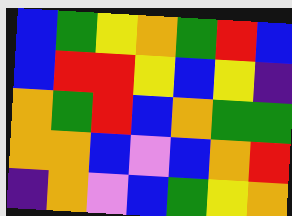[["blue", "green", "yellow", "orange", "green", "red", "blue"], ["blue", "red", "red", "yellow", "blue", "yellow", "indigo"], ["orange", "green", "red", "blue", "orange", "green", "green"], ["orange", "orange", "blue", "violet", "blue", "orange", "red"], ["indigo", "orange", "violet", "blue", "green", "yellow", "orange"]]